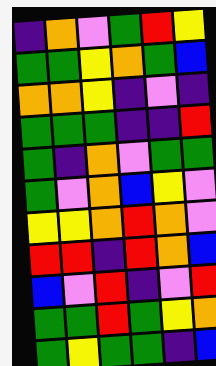[["indigo", "orange", "violet", "green", "red", "yellow"], ["green", "green", "yellow", "orange", "green", "blue"], ["orange", "orange", "yellow", "indigo", "violet", "indigo"], ["green", "green", "green", "indigo", "indigo", "red"], ["green", "indigo", "orange", "violet", "green", "green"], ["green", "violet", "orange", "blue", "yellow", "violet"], ["yellow", "yellow", "orange", "red", "orange", "violet"], ["red", "red", "indigo", "red", "orange", "blue"], ["blue", "violet", "red", "indigo", "violet", "red"], ["green", "green", "red", "green", "yellow", "orange"], ["green", "yellow", "green", "green", "indigo", "blue"]]